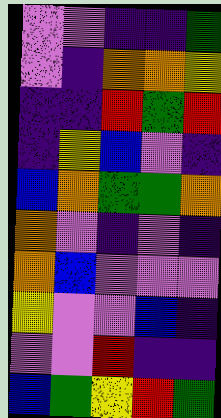[["violet", "violet", "indigo", "indigo", "green"], ["violet", "indigo", "orange", "orange", "yellow"], ["indigo", "indigo", "red", "green", "red"], ["indigo", "yellow", "blue", "violet", "indigo"], ["blue", "orange", "green", "green", "orange"], ["orange", "violet", "indigo", "violet", "indigo"], ["orange", "blue", "violet", "violet", "violet"], ["yellow", "violet", "violet", "blue", "indigo"], ["violet", "violet", "red", "indigo", "indigo"], ["blue", "green", "yellow", "red", "green"]]